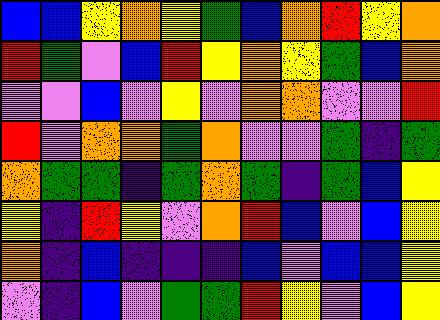[["blue", "blue", "yellow", "orange", "yellow", "green", "blue", "orange", "red", "yellow", "orange"], ["red", "green", "violet", "blue", "red", "yellow", "orange", "yellow", "green", "blue", "orange"], ["violet", "violet", "blue", "violet", "yellow", "violet", "orange", "orange", "violet", "violet", "red"], ["red", "violet", "orange", "orange", "green", "orange", "violet", "violet", "green", "indigo", "green"], ["orange", "green", "green", "indigo", "green", "orange", "green", "indigo", "green", "blue", "yellow"], ["yellow", "indigo", "red", "yellow", "violet", "orange", "red", "blue", "violet", "blue", "yellow"], ["orange", "indigo", "blue", "indigo", "indigo", "indigo", "blue", "violet", "blue", "blue", "yellow"], ["violet", "indigo", "blue", "violet", "green", "green", "red", "yellow", "violet", "blue", "yellow"]]